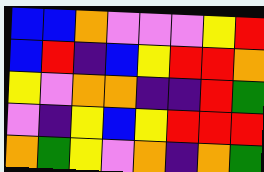[["blue", "blue", "orange", "violet", "violet", "violet", "yellow", "red"], ["blue", "red", "indigo", "blue", "yellow", "red", "red", "orange"], ["yellow", "violet", "orange", "orange", "indigo", "indigo", "red", "green"], ["violet", "indigo", "yellow", "blue", "yellow", "red", "red", "red"], ["orange", "green", "yellow", "violet", "orange", "indigo", "orange", "green"]]